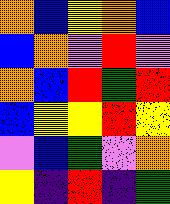[["orange", "blue", "yellow", "orange", "blue"], ["blue", "orange", "violet", "red", "violet"], ["orange", "blue", "red", "green", "red"], ["blue", "yellow", "yellow", "red", "yellow"], ["violet", "blue", "green", "violet", "orange"], ["yellow", "indigo", "red", "indigo", "green"]]